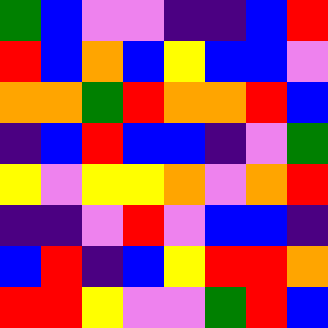[["green", "blue", "violet", "violet", "indigo", "indigo", "blue", "red"], ["red", "blue", "orange", "blue", "yellow", "blue", "blue", "violet"], ["orange", "orange", "green", "red", "orange", "orange", "red", "blue"], ["indigo", "blue", "red", "blue", "blue", "indigo", "violet", "green"], ["yellow", "violet", "yellow", "yellow", "orange", "violet", "orange", "red"], ["indigo", "indigo", "violet", "red", "violet", "blue", "blue", "indigo"], ["blue", "red", "indigo", "blue", "yellow", "red", "red", "orange"], ["red", "red", "yellow", "violet", "violet", "green", "red", "blue"]]